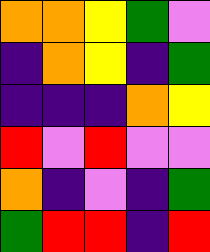[["orange", "orange", "yellow", "green", "violet"], ["indigo", "orange", "yellow", "indigo", "green"], ["indigo", "indigo", "indigo", "orange", "yellow"], ["red", "violet", "red", "violet", "violet"], ["orange", "indigo", "violet", "indigo", "green"], ["green", "red", "red", "indigo", "red"]]